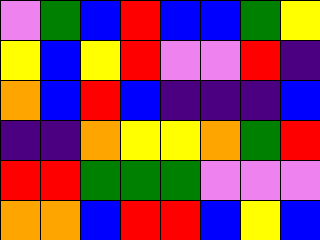[["violet", "green", "blue", "red", "blue", "blue", "green", "yellow"], ["yellow", "blue", "yellow", "red", "violet", "violet", "red", "indigo"], ["orange", "blue", "red", "blue", "indigo", "indigo", "indigo", "blue"], ["indigo", "indigo", "orange", "yellow", "yellow", "orange", "green", "red"], ["red", "red", "green", "green", "green", "violet", "violet", "violet"], ["orange", "orange", "blue", "red", "red", "blue", "yellow", "blue"]]